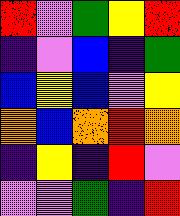[["red", "violet", "green", "yellow", "red"], ["indigo", "violet", "blue", "indigo", "green"], ["blue", "yellow", "blue", "violet", "yellow"], ["orange", "blue", "orange", "red", "orange"], ["indigo", "yellow", "indigo", "red", "violet"], ["violet", "violet", "green", "indigo", "red"]]